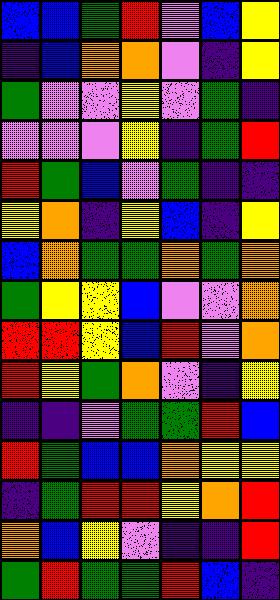[["blue", "blue", "green", "red", "violet", "blue", "yellow"], ["indigo", "blue", "orange", "orange", "violet", "indigo", "yellow"], ["green", "violet", "violet", "yellow", "violet", "green", "indigo"], ["violet", "violet", "violet", "yellow", "indigo", "green", "red"], ["red", "green", "blue", "violet", "green", "indigo", "indigo"], ["yellow", "orange", "indigo", "yellow", "blue", "indigo", "yellow"], ["blue", "orange", "green", "green", "orange", "green", "orange"], ["green", "yellow", "yellow", "blue", "violet", "violet", "orange"], ["red", "red", "yellow", "blue", "red", "violet", "orange"], ["red", "yellow", "green", "orange", "violet", "indigo", "yellow"], ["indigo", "indigo", "violet", "green", "green", "red", "blue"], ["red", "green", "blue", "blue", "orange", "yellow", "yellow"], ["indigo", "green", "red", "red", "yellow", "orange", "red"], ["orange", "blue", "yellow", "violet", "indigo", "indigo", "red"], ["green", "red", "green", "green", "red", "blue", "indigo"]]